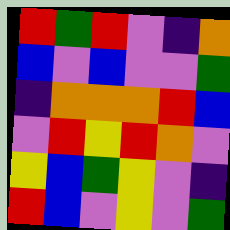[["red", "green", "red", "violet", "indigo", "orange"], ["blue", "violet", "blue", "violet", "violet", "green"], ["indigo", "orange", "orange", "orange", "red", "blue"], ["violet", "red", "yellow", "red", "orange", "violet"], ["yellow", "blue", "green", "yellow", "violet", "indigo"], ["red", "blue", "violet", "yellow", "violet", "green"]]